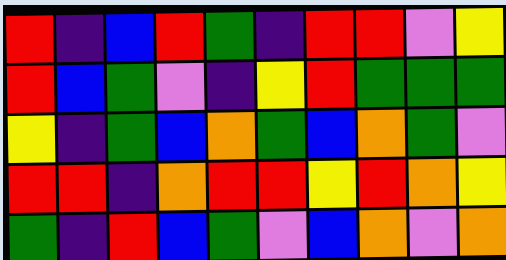[["red", "indigo", "blue", "red", "green", "indigo", "red", "red", "violet", "yellow"], ["red", "blue", "green", "violet", "indigo", "yellow", "red", "green", "green", "green"], ["yellow", "indigo", "green", "blue", "orange", "green", "blue", "orange", "green", "violet"], ["red", "red", "indigo", "orange", "red", "red", "yellow", "red", "orange", "yellow"], ["green", "indigo", "red", "blue", "green", "violet", "blue", "orange", "violet", "orange"]]